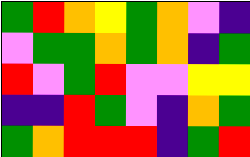[["green", "red", "orange", "yellow", "green", "orange", "violet", "indigo"], ["violet", "green", "green", "orange", "green", "orange", "indigo", "green"], ["red", "violet", "green", "red", "violet", "violet", "yellow", "yellow"], ["indigo", "indigo", "red", "green", "violet", "indigo", "orange", "green"], ["green", "orange", "red", "red", "red", "indigo", "green", "red"]]